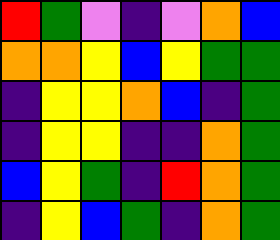[["red", "green", "violet", "indigo", "violet", "orange", "blue"], ["orange", "orange", "yellow", "blue", "yellow", "green", "green"], ["indigo", "yellow", "yellow", "orange", "blue", "indigo", "green"], ["indigo", "yellow", "yellow", "indigo", "indigo", "orange", "green"], ["blue", "yellow", "green", "indigo", "red", "orange", "green"], ["indigo", "yellow", "blue", "green", "indigo", "orange", "green"]]